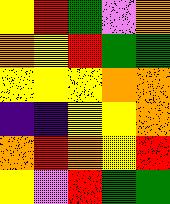[["yellow", "red", "green", "violet", "orange"], ["orange", "yellow", "red", "green", "green"], ["yellow", "yellow", "yellow", "orange", "orange"], ["indigo", "indigo", "yellow", "yellow", "orange"], ["orange", "red", "orange", "yellow", "red"], ["yellow", "violet", "red", "green", "green"]]